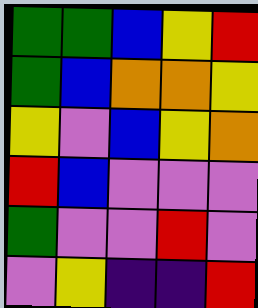[["green", "green", "blue", "yellow", "red"], ["green", "blue", "orange", "orange", "yellow"], ["yellow", "violet", "blue", "yellow", "orange"], ["red", "blue", "violet", "violet", "violet"], ["green", "violet", "violet", "red", "violet"], ["violet", "yellow", "indigo", "indigo", "red"]]